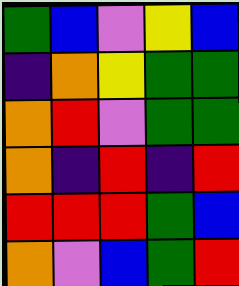[["green", "blue", "violet", "yellow", "blue"], ["indigo", "orange", "yellow", "green", "green"], ["orange", "red", "violet", "green", "green"], ["orange", "indigo", "red", "indigo", "red"], ["red", "red", "red", "green", "blue"], ["orange", "violet", "blue", "green", "red"]]